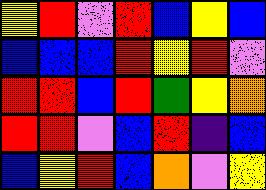[["yellow", "red", "violet", "red", "blue", "yellow", "blue"], ["blue", "blue", "blue", "red", "yellow", "red", "violet"], ["red", "red", "blue", "red", "green", "yellow", "orange"], ["red", "red", "violet", "blue", "red", "indigo", "blue"], ["blue", "yellow", "red", "blue", "orange", "violet", "yellow"]]